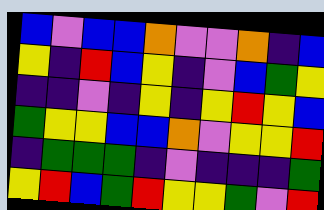[["blue", "violet", "blue", "blue", "orange", "violet", "violet", "orange", "indigo", "blue"], ["yellow", "indigo", "red", "blue", "yellow", "indigo", "violet", "blue", "green", "yellow"], ["indigo", "indigo", "violet", "indigo", "yellow", "indigo", "yellow", "red", "yellow", "blue"], ["green", "yellow", "yellow", "blue", "blue", "orange", "violet", "yellow", "yellow", "red"], ["indigo", "green", "green", "green", "indigo", "violet", "indigo", "indigo", "indigo", "green"], ["yellow", "red", "blue", "green", "red", "yellow", "yellow", "green", "violet", "red"]]